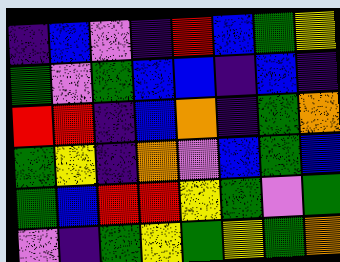[["indigo", "blue", "violet", "indigo", "red", "blue", "green", "yellow"], ["green", "violet", "green", "blue", "blue", "indigo", "blue", "indigo"], ["red", "red", "indigo", "blue", "orange", "indigo", "green", "orange"], ["green", "yellow", "indigo", "orange", "violet", "blue", "green", "blue"], ["green", "blue", "red", "red", "yellow", "green", "violet", "green"], ["violet", "indigo", "green", "yellow", "green", "yellow", "green", "orange"]]